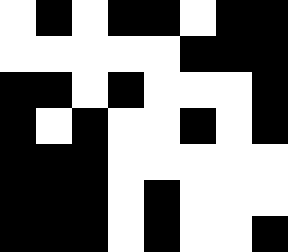[["white", "black", "white", "black", "black", "white", "black", "black"], ["white", "white", "white", "white", "white", "black", "black", "black"], ["black", "black", "white", "black", "white", "white", "white", "black"], ["black", "white", "black", "white", "white", "black", "white", "black"], ["black", "black", "black", "white", "white", "white", "white", "white"], ["black", "black", "black", "white", "black", "white", "white", "white"], ["black", "black", "black", "white", "black", "white", "white", "black"]]